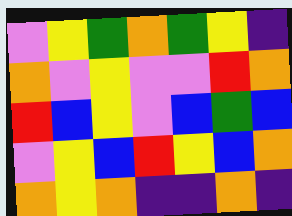[["violet", "yellow", "green", "orange", "green", "yellow", "indigo"], ["orange", "violet", "yellow", "violet", "violet", "red", "orange"], ["red", "blue", "yellow", "violet", "blue", "green", "blue"], ["violet", "yellow", "blue", "red", "yellow", "blue", "orange"], ["orange", "yellow", "orange", "indigo", "indigo", "orange", "indigo"]]